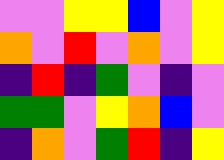[["violet", "violet", "yellow", "yellow", "blue", "violet", "yellow"], ["orange", "violet", "red", "violet", "orange", "violet", "yellow"], ["indigo", "red", "indigo", "green", "violet", "indigo", "violet"], ["green", "green", "violet", "yellow", "orange", "blue", "violet"], ["indigo", "orange", "violet", "green", "red", "indigo", "yellow"]]